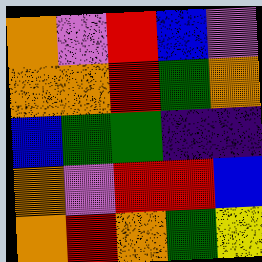[["orange", "violet", "red", "blue", "violet"], ["orange", "orange", "red", "green", "orange"], ["blue", "green", "green", "indigo", "indigo"], ["orange", "violet", "red", "red", "blue"], ["orange", "red", "orange", "green", "yellow"]]